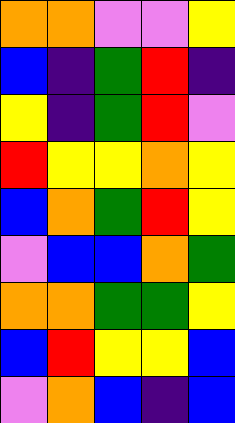[["orange", "orange", "violet", "violet", "yellow"], ["blue", "indigo", "green", "red", "indigo"], ["yellow", "indigo", "green", "red", "violet"], ["red", "yellow", "yellow", "orange", "yellow"], ["blue", "orange", "green", "red", "yellow"], ["violet", "blue", "blue", "orange", "green"], ["orange", "orange", "green", "green", "yellow"], ["blue", "red", "yellow", "yellow", "blue"], ["violet", "orange", "blue", "indigo", "blue"]]